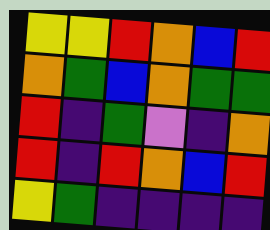[["yellow", "yellow", "red", "orange", "blue", "red"], ["orange", "green", "blue", "orange", "green", "green"], ["red", "indigo", "green", "violet", "indigo", "orange"], ["red", "indigo", "red", "orange", "blue", "red"], ["yellow", "green", "indigo", "indigo", "indigo", "indigo"]]